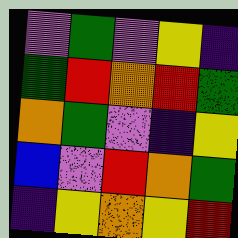[["violet", "green", "violet", "yellow", "indigo"], ["green", "red", "orange", "red", "green"], ["orange", "green", "violet", "indigo", "yellow"], ["blue", "violet", "red", "orange", "green"], ["indigo", "yellow", "orange", "yellow", "red"]]